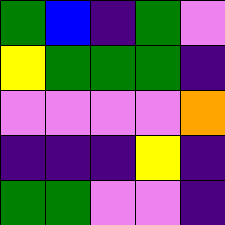[["green", "blue", "indigo", "green", "violet"], ["yellow", "green", "green", "green", "indigo"], ["violet", "violet", "violet", "violet", "orange"], ["indigo", "indigo", "indigo", "yellow", "indigo"], ["green", "green", "violet", "violet", "indigo"]]